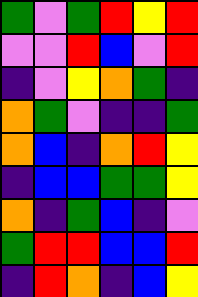[["green", "violet", "green", "red", "yellow", "red"], ["violet", "violet", "red", "blue", "violet", "red"], ["indigo", "violet", "yellow", "orange", "green", "indigo"], ["orange", "green", "violet", "indigo", "indigo", "green"], ["orange", "blue", "indigo", "orange", "red", "yellow"], ["indigo", "blue", "blue", "green", "green", "yellow"], ["orange", "indigo", "green", "blue", "indigo", "violet"], ["green", "red", "red", "blue", "blue", "red"], ["indigo", "red", "orange", "indigo", "blue", "yellow"]]